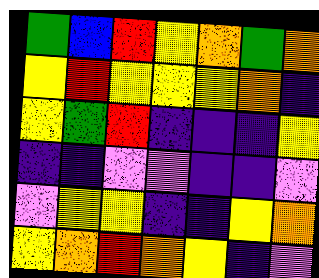[["green", "blue", "red", "yellow", "orange", "green", "orange"], ["yellow", "red", "yellow", "yellow", "yellow", "orange", "indigo"], ["yellow", "green", "red", "indigo", "indigo", "indigo", "yellow"], ["indigo", "indigo", "violet", "violet", "indigo", "indigo", "violet"], ["violet", "yellow", "yellow", "indigo", "indigo", "yellow", "orange"], ["yellow", "orange", "red", "orange", "yellow", "indigo", "violet"]]